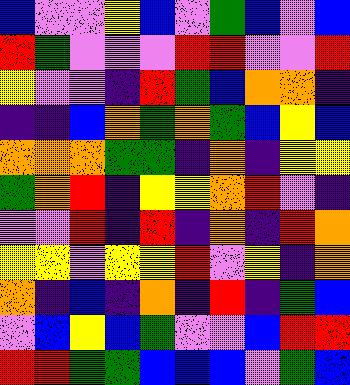[["blue", "violet", "violet", "yellow", "blue", "violet", "green", "blue", "violet", "blue"], ["red", "green", "violet", "violet", "violet", "red", "red", "violet", "violet", "red"], ["yellow", "violet", "violet", "indigo", "red", "green", "blue", "orange", "orange", "indigo"], ["indigo", "indigo", "blue", "orange", "green", "orange", "green", "blue", "yellow", "blue"], ["orange", "orange", "orange", "green", "green", "indigo", "orange", "indigo", "yellow", "yellow"], ["green", "orange", "red", "indigo", "yellow", "yellow", "orange", "red", "violet", "indigo"], ["violet", "violet", "red", "indigo", "red", "indigo", "orange", "indigo", "red", "orange"], ["yellow", "yellow", "violet", "yellow", "yellow", "red", "violet", "yellow", "indigo", "orange"], ["orange", "indigo", "blue", "indigo", "orange", "indigo", "red", "indigo", "green", "blue"], ["violet", "blue", "yellow", "blue", "green", "violet", "violet", "blue", "red", "red"], ["red", "red", "green", "green", "blue", "blue", "blue", "violet", "green", "blue"]]